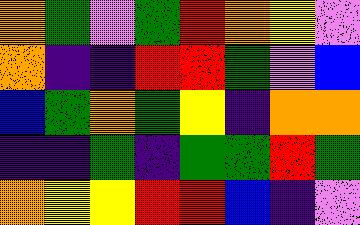[["orange", "green", "violet", "green", "red", "orange", "yellow", "violet"], ["orange", "indigo", "indigo", "red", "red", "green", "violet", "blue"], ["blue", "green", "orange", "green", "yellow", "indigo", "orange", "orange"], ["indigo", "indigo", "green", "indigo", "green", "green", "red", "green"], ["orange", "yellow", "yellow", "red", "red", "blue", "indigo", "violet"]]